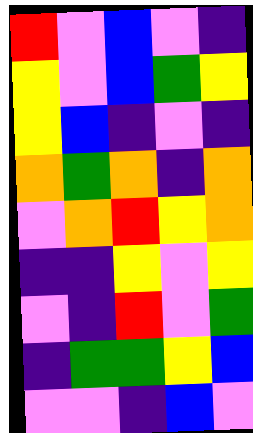[["red", "violet", "blue", "violet", "indigo"], ["yellow", "violet", "blue", "green", "yellow"], ["yellow", "blue", "indigo", "violet", "indigo"], ["orange", "green", "orange", "indigo", "orange"], ["violet", "orange", "red", "yellow", "orange"], ["indigo", "indigo", "yellow", "violet", "yellow"], ["violet", "indigo", "red", "violet", "green"], ["indigo", "green", "green", "yellow", "blue"], ["violet", "violet", "indigo", "blue", "violet"]]